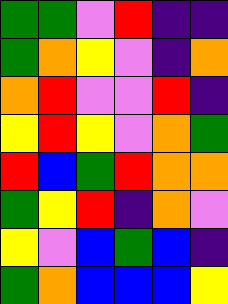[["green", "green", "violet", "red", "indigo", "indigo"], ["green", "orange", "yellow", "violet", "indigo", "orange"], ["orange", "red", "violet", "violet", "red", "indigo"], ["yellow", "red", "yellow", "violet", "orange", "green"], ["red", "blue", "green", "red", "orange", "orange"], ["green", "yellow", "red", "indigo", "orange", "violet"], ["yellow", "violet", "blue", "green", "blue", "indigo"], ["green", "orange", "blue", "blue", "blue", "yellow"]]